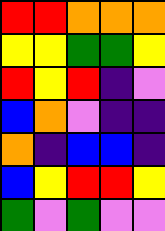[["red", "red", "orange", "orange", "orange"], ["yellow", "yellow", "green", "green", "yellow"], ["red", "yellow", "red", "indigo", "violet"], ["blue", "orange", "violet", "indigo", "indigo"], ["orange", "indigo", "blue", "blue", "indigo"], ["blue", "yellow", "red", "red", "yellow"], ["green", "violet", "green", "violet", "violet"]]